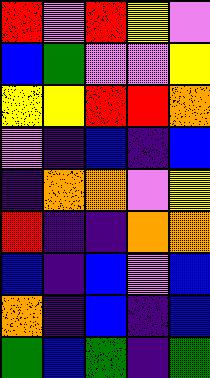[["red", "violet", "red", "yellow", "violet"], ["blue", "green", "violet", "violet", "yellow"], ["yellow", "yellow", "red", "red", "orange"], ["violet", "indigo", "blue", "indigo", "blue"], ["indigo", "orange", "orange", "violet", "yellow"], ["red", "indigo", "indigo", "orange", "orange"], ["blue", "indigo", "blue", "violet", "blue"], ["orange", "indigo", "blue", "indigo", "blue"], ["green", "blue", "green", "indigo", "green"]]